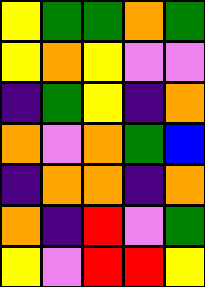[["yellow", "green", "green", "orange", "green"], ["yellow", "orange", "yellow", "violet", "violet"], ["indigo", "green", "yellow", "indigo", "orange"], ["orange", "violet", "orange", "green", "blue"], ["indigo", "orange", "orange", "indigo", "orange"], ["orange", "indigo", "red", "violet", "green"], ["yellow", "violet", "red", "red", "yellow"]]